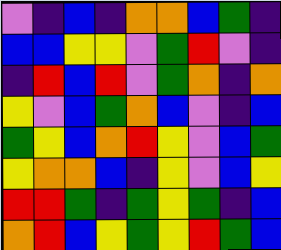[["violet", "indigo", "blue", "indigo", "orange", "orange", "blue", "green", "indigo"], ["blue", "blue", "yellow", "yellow", "violet", "green", "red", "violet", "indigo"], ["indigo", "red", "blue", "red", "violet", "green", "orange", "indigo", "orange"], ["yellow", "violet", "blue", "green", "orange", "blue", "violet", "indigo", "blue"], ["green", "yellow", "blue", "orange", "red", "yellow", "violet", "blue", "green"], ["yellow", "orange", "orange", "blue", "indigo", "yellow", "violet", "blue", "yellow"], ["red", "red", "green", "indigo", "green", "yellow", "green", "indigo", "blue"], ["orange", "red", "blue", "yellow", "green", "yellow", "red", "green", "blue"]]